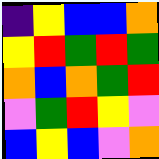[["indigo", "yellow", "blue", "blue", "orange"], ["yellow", "red", "green", "red", "green"], ["orange", "blue", "orange", "green", "red"], ["violet", "green", "red", "yellow", "violet"], ["blue", "yellow", "blue", "violet", "orange"]]